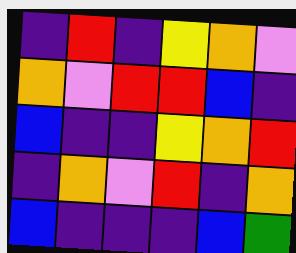[["indigo", "red", "indigo", "yellow", "orange", "violet"], ["orange", "violet", "red", "red", "blue", "indigo"], ["blue", "indigo", "indigo", "yellow", "orange", "red"], ["indigo", "orange", "violet", "red", "indigo", "orange"], ["blue", "indigo", "indigo", "indigo", "blue", "green"]]